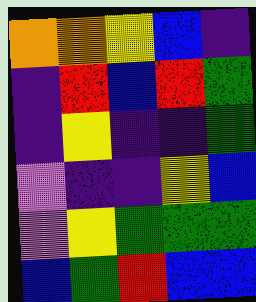[["orange", "orange", "yellow", "blue", "indigo"], ["indigo", "red", "blue", "red", "green"], ["indigo", "yellow", "indigo", "indigo", "green"], ["violet", "indigo", "indigo", "yellow", "blue"], ["violet", "yellow", "green", "green", "green"], ["blue", "green", "red", "blue", "blue"]]